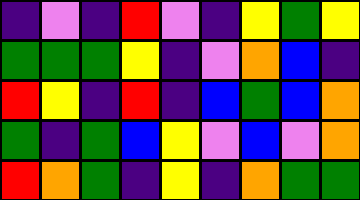[["indigo", "violet", "indigo", "red", "violet", "indigo", "yellow", "green", "yellow"], ["green", "green", "green", "yellow", "indigo", "violet", "orange", "blue", "indigo"], ["red", "yellow", "indigo", "red", "indigo", "blue", "green", "blue", "orange"], ["green", "indigo", "green", "blue", "yellow", "violet", "blue", "violet", "orange"], ["red", "orange", "green", "indigo", "yellow", "indigo", "orange", "green", "green"]]